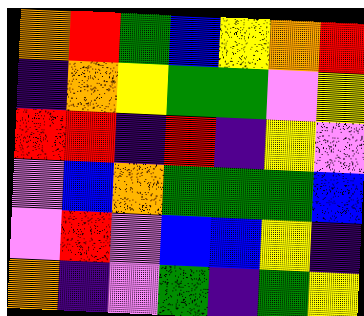[["orange", "red", "green", "blue", "yellow", "orange", "red"], ["indigo", "orange", "yellow", "green", "green", "violet", "yellow"], ["red", "red", "indigo", "red", "indigo", "yellow", "violet"], ["violet", "blue", "orange", "green", "green", "green", "blue"], ["violet", "red", "violet", "blue", "blue", "yellow", "indigo"], ["orange", "indigo", "violet", "green", "indigo", "green", "yellow"]]